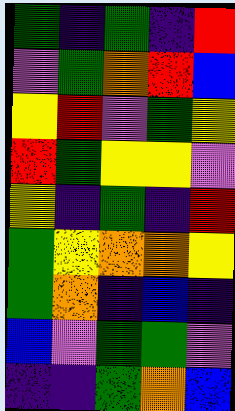[["green", "indigo", "green", "indigo", "red"], ["violet", "green", "orange", "red", "blue"], ["yellow", "red", "violet", "green", "yellow"], ["red", "green", "yellow", "yellow", "violet"], ["yellow", "indigo", "green", "indigo", "red"], ["green", "yellow", "orange", "orange", "yellow"], ["green", "orange", "indigo", "blue", "indigo"], ["blue", "violet", "green", "green", "violet"], ["indigo", "indigo", "green", "orange", "blue"]]